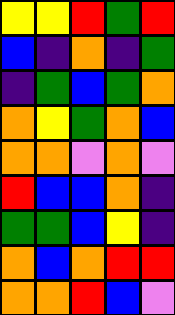[["yellow", "yellow", "red", "green", "red"], ["blue", "indigo", "orange", "indigo", "green"], ["indigo", "green", "blue", "green", "orange"], ["orange", "yellow", "green", "orange", "blue"], ["orange", "orange", "violet", "orange", "violet"], ["red", "blue", "blue", "orange", "indigo"], ["green", "green", "blue", "yellow", "indigo"], ["orange", "blue", "orange", "red", "red"], ["orange", "orange", "red", "blue", "violet"]]